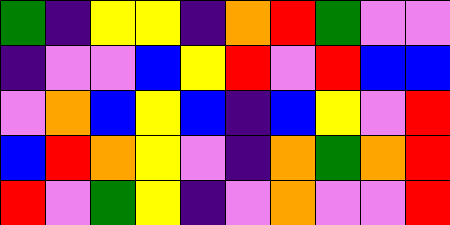[["green", "indigo", "yellow", "yellow", "indigo", "orange", "red", "green", "violet", "violet"], ["indigo", "violet", "violet", "blue", "yellow", "red", "violet", "red", "blue", "blue"], ["violet", "orange", "blue", "yellow", "blue", "indigo", "blue", "yellow", "violet", "red"], ["blue", "red", "orange", "yellow", "violet", "indigo", "orange", "green", "orange", "red"], ["red", "violet", "green", "yellow", "indigo", "violet", "orange", "violet", "violet", "red"]]